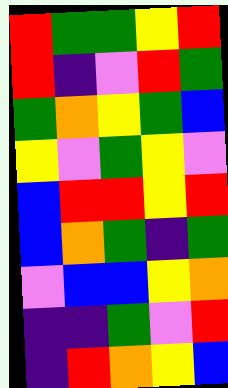[["red", "green", "green", "yellow", "red"], ["red", "indigo", "violet", "red", "green"], ["green", "orange", "yellow", "green", "blue"], ["yellow", "violet", "green", "yellow", "violet"], ["blue", "red", "red", "yellow", "red"], ["blue", "orange", "green", "indigo", "green"], ["violet", "blue", "blue", "yellow", "orange"], ["indigo", "indigo", "green", "violet", "red"], ["indigo", "red", "orange", "yellow", "blue"]]